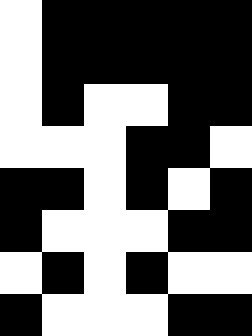[["white", "black", "black", "black", "black", "black"], ["white", "black", "black", "black", "black", "black"], ["white", "black", "white", "white", "black", "black"], ["white", "white", "white", "black", "black", "white"], ["black", "black", "white", "black", "white", "black"], ["black", "white", "white", "white", "black", "black"], ["white", "black", "white", "black", "white", "white"], ["black", "white", "white", "white", "black", "black"]]